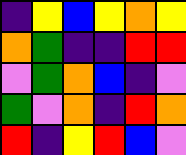[["indigo", "yellow", "blue", "yellow", "orange", "yellow"], ["orange", "green", "indigo", "indigo", "red", "red"], ["violet", "green", "orange", "blue", "indigo", "violet"], ["green", "violet", "orange", "indigo", "red", "orange"], ["red", "indigo", "yellow", "red", "blue", "violet"]]